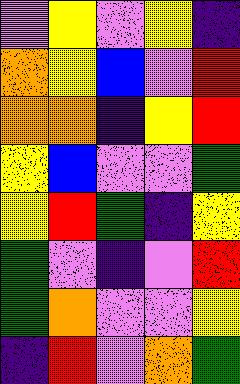[["violet", "yellow", "violet", "yellow", "indigo"], ["orange", "yellow", "blue", "violet", "red"], ["orange", "orange", "indigo", "yellow", "red"], ["yellow", "blue", "violet", "violet", "green"], ["yellow", "red", "green", "indigo", "yellow"], ["green", "violet", "indigo", "violet", "red"], ["green", "orange", "violet", "violet", "yellow"], ["indigo", "red", "violet", "orange", "green"]]